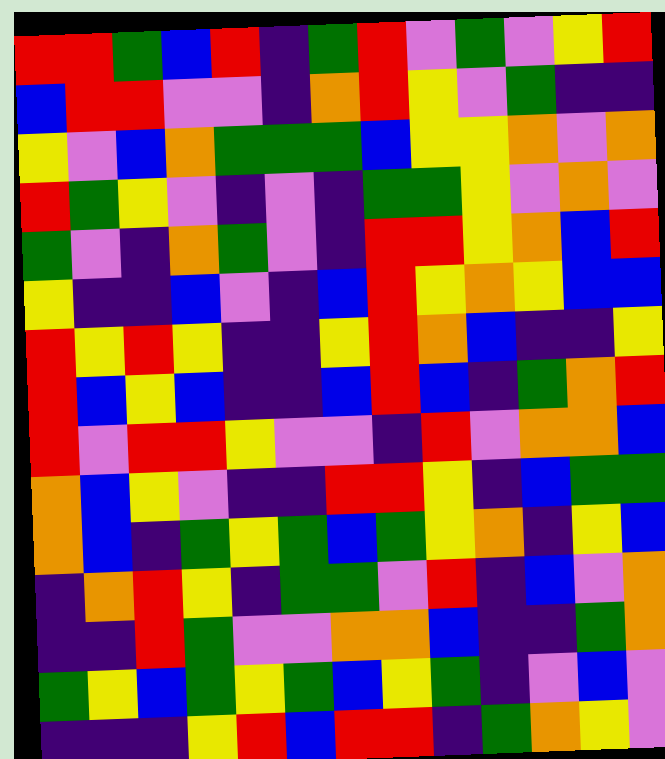[["red", "red", "green", "blue", "red", "indigo", "green", "red", "violet", "green", "violet", "yellow", "red"], ["blue", "red", "red", "violet", "violet", "indigo", "orange", "red", "yellow", "violet", "green", "indigo", "indigo"], ["yellow", "violet", "blue", "orange", "green", "green", "green", "blue", "yellow", "yellow", "orange", "violet", "orange"], ["red", "green", "yellow", "violet", "indigo", "violet", "indigo", "green", "green", "yellow", "violet", "orange", "violet"], ["green", "violet", "indigo", "orange", "green", "violet", "indigo", "red", "red", "yellow", "orange", "blue", "red"], ["yellow", "indigo", "indigo", "blue", "violet", "indigo", "blue", "red", "yellow", "orange", "yellow", "blue", "blue"], ["red", "yellow", "red", "yellow", "indigo", "indigo", "yellow", "red", "orange", "blue", "indigo", "indigo", "yellow"], ["red", "blue", "yellow", "blue", "indigo", "indigo", "blue", "red", "blue", "indigo", "green", "orange", "red"], ["red", "violet", "red", "red", "yellow", "violet", "violet", "indigo", "red", "violet", "orange", "orange", "blue"], ["orange", "blue", "yellow", "violet", "indigo", "indigo", "red", "red", "yellow", "indigo", "blue", "green", "green"], ["orange", "blue", "indigo", "green", "yellow", "green", "blue", "green", "yellow", "orange", "indigo", "yellow", "blue"], ["indigo", "orange", "red", "yellow", "indigo", "green", "green", "violet", "red", "indigo", "blue", "violet", "orange"], ["indigo", "indigo", "red", "green", "violet", "violet", "orange", "orange", "blue", "indigo", "indigo", "green", "orange"], ["green", "yellow", "blue", "green", "yellow", "green", "blue", "yellow", "green", "indigo", "violet", "blue", "violet"], ["indigo", "indigo", "indigo", "yellow", "red", "blue", "red", "red", "indigo", "green", "orange", "yellow", "violet"]]